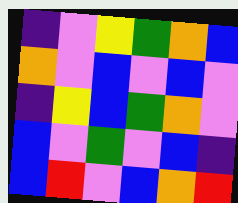[["indigo", "violet", "yellow", "green", "orange", "blue"], ["orange", "violet", "blue", "violet", "blue", "violet"], ["indigo", "yellow", "blue", "green", "orange", "violet"], ["blue", "violet", "green", "violet", "blue", "indigo"], ["blue", "red", "violet", "blue", "orange", "red"]]